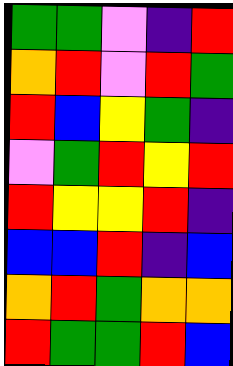[["green", "green", "violet", "indigo", "red"], ["orange", "red", "violet", "red", "green"], ["red", "blue", "yellow", "green", "indigo"], ["violet", "green", "red", "yellow", "red"], ["red", "yellow", "yellow", "red", "indigo"], ["blue", "blue", "red", "indigo", "blue"], ["orange", "red", "green", "orange", "orange"], ["red", "green", "green", "red", "blue"]]